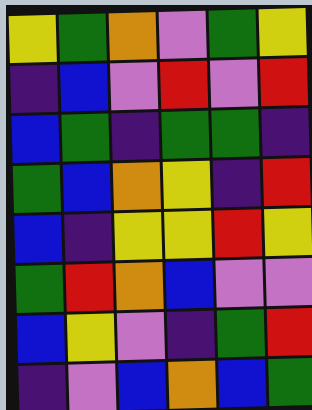[["yellow", "green", "orange", "violet", "green", "yellow"], ["indigo", "blue", "violet", "red", "violet", "red"], ["blue", "green", "indigo", "green", "green", "indigo"], ["green", "blue", "orange", "yellow", "indigo", "red"], ["blue", "indigo", "yellow", "yellow", "red", "yellow"], ["green", "red", "orange", "blue", "violet", "violet"], ["blue", "yellow", "violet", "indigo", "green", "red"], ["indigo", "violet", "blue", "orange", "blue", "green"]]